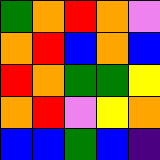[["green", "orange", "red", "orange", "violet"], ["orange", "red", "blue", "orange", "blue"], ["red", "orange", "green", "green", "yellow"], ["orange", "red", "violet", "yellow", "orange"], ["blue", "blue", "green", "blue", "indigo"]]